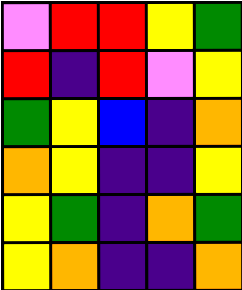[["violet", "red", "red", "yellow", "green"], ["red", "indigo", "red", "violet", "yellow"], ["green", "yellow", "blue", "indigo", "orange"], ["orange", "yellow", "indigo", "indigo", "yellow"], ["yellow", "green", "indigo", "orange", "green"], ["yellow", "orange", "indigo", "indigo", "orange"]]